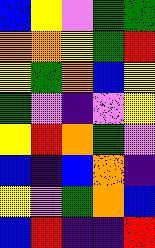[["blue", "yellow", "violet", "green", "green"], ["orange", "orange", "yellow", "green", "red"], ["yellow", "green", "orange", "blue", "yellow"], ["green", "violet", "indigo", "violet", "yellow"], ["yellow", "red", "orange", "green", "violet"], ["blue", "indigo", "blue", "orange", "indigo"], ["yellow", "violet", "green", "orange", "blue"], ["blue", "red", "indigo", "indigo", "red"]]